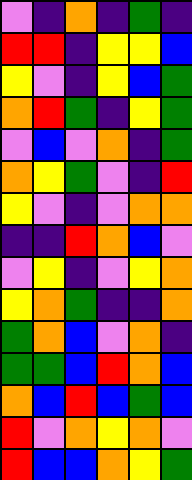[["violet", "indigo", "orange", "indigo", "green", "indigo"], ["red", "red", "indigo", "yellow", "yellow", "blue"], ["yellow", "violet", "indigo", "yellow", "blue", "green"], ["orange", "red", "green", "indigo", "yellow", "green"], ["violet", "blue", "violet", "orange", "indigo", "green"], ["orange", "yellow", "green", "violet", "indigo", "red"], ["yellow", "violet", "indigo", "violet", "orange", "orange"], ["indigo", "indigo", "red", "orange", "blue", "violet"], ["violet", "yellow", "indigo", "violet", "yellow", "orange"], ["yellow", "orange", "green", "indigo", "indigo", "orange"], ["green", "orange", "blue", "violet", "orange", "indigo"], ["green", "green", "blue", "red", "orange", "blue"], ["orange", "blue", "red", "blue", "green", "blue"], ["red", "violet", "orange", "yellow", "orange", "violet"], ["red", "blue", "blue", "orange", "yellow", "green"]]